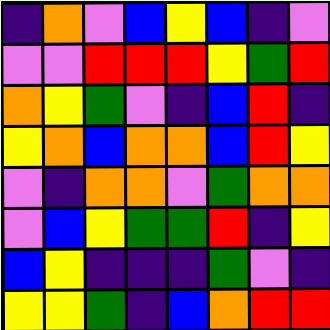[["indigo", "orange", "violet", "blue", "yellow", "blue", "indigo", "violet"], ["violet", "violet", "red", "red", "red", "yellow", "green", "red"], ["orange", "yellow", "green", "violet", "indigo", "blue", "red", "indigo"], ["yellow", "orange", "blue", "orange", "orange", "blue", "red", "yellow"], ["violet", "indigo", "orange", "orange", "violet", "green", "orange", "orange"], ["violet", "blue", "yellow", "green", "green", "red", "indigo", "yellow"], ["blue", "yellow", "indigo", "indigo", "indigo", "green", "violet", "indigo"], ["yellow", "yellow", "green", "indigo", "blue", "orange", "red", "red"]]